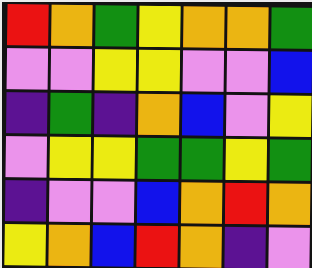[["red", "orange", "green", "yellow", "orange", "orange", "green"], ["violet", "violet", "yellow", "yellow", "violet", "violet", "blue"], ["indigo", "green", "indigo", "orange", "blue", "violet", "yellow"], ["violet", "yellow", "yellow", "green", "green", "yellow", "green"], ["indigo", "violet", "violet", "blue", "orange", "red", "orange"], ["yellow", "orange", "blue", "red", "orange", "indigo", "violet"]]